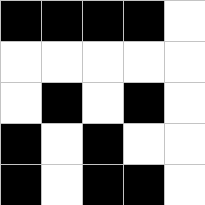[["black", "black", "black", "black", "white"], ["white", "white", "white", "white", "white"], ["white", "black", "white", "black", "white"], ["black", "white", "black", "white", "white"], ["black", "white", "black", "black", "white"]]